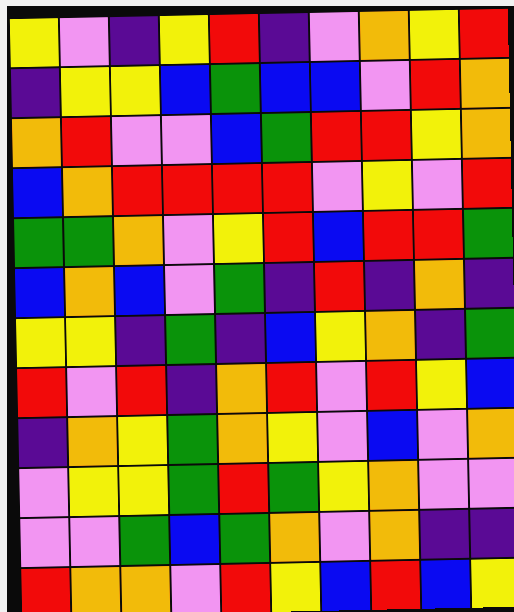[["yellow", "violet", "indigo", "yellow", "red", "indigo", "violet", "orange", "yellow", "red"], ["indigo", "yellow", "yellow", "blue", "green", "blue", "blue", "violet", "red", "orange"], ["orange", "red", "violet", "violet", "blue", "green", "red", "red", "yellow", "orange"], ["blue", "orange", "red", "red", "red", "red", "violet", "yellow", "violet", "red"], ["green", "green", "orange", "violet", "yellow", "red", "blue", "red", "red", "green"], ["blue", "orange", "blue", "violet", "green", "indigo", "red", "indigo", "orange", "indigo"], ["yellow", "yellow", "indigo", "green", "indigo", "blue", "yellow", "orange", "indigo", "green"], ["red", "violet", "red", "indigo", "orange", "red", "violet", "red", "yellow", "blue"], ["indigo", "orange", "yellow", "green", "orange", "yellow", "violet", "blue", "violet", "orange"], ["violet", "yellow", "yellow", "green", "red", "green", "yellow", "orange", "violet", "violet"], ["violet", "violet", "green", "blue", "green", "orange", "violet", "orange", "indigo", "indigo"], ["red", "orange", "orange", "violet", "red", "yellow", "blue", "red", "blue", "yellow"]]